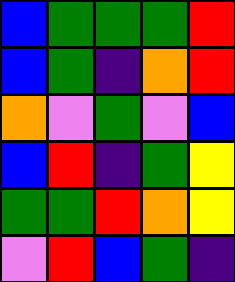[["blue", "green", "green", "green", "red"], ["blue", "green", "indigo", "orange", "red"], ["orange", "violet", "green", "violet", "blue"], ["blue", "red", "indigo", "green", "yellow"], ["green", "green", "red", "orange", "yellow"], ["violet", "red", "blue", "green", "indigo"]]